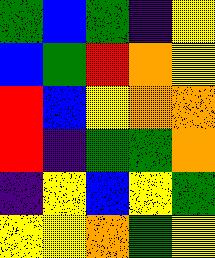[["green", "blue", "green", "indigo", "yellow"], ["blue", "green", "red", "orange", "yellow"], ["red", "blue", "yellow", "orange", "orange"], ["red", "indigo", "green", "green", "orange"], ["indigo", "yellow", "blue", "yellow", "green"], ["yellow", "yellow", "orange", "green", "yellow"]]